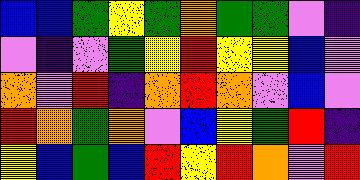[["blue", "blue", "green", "yellow", "green", "orange", "green", "green", "violet", "indigo"], ["violet", "indigo", "violet", "green", "yellow", "red", "yellow", "yellow", "blue", "violet"], ["orange", "violet", "red", "indigo", "orange", "red", "orange", "violet", "blue", "violet"], ["red", "orange", "green", "orange", "violet", "blue", "yellow", "green", "red", "indigo"], ["yellow", "blue", "green", "blue", "red", "yellow", "red", "orange", "violet", "red"]]